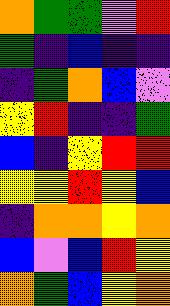[["orange", "green", "green", "violet", "red"], ["green", "indigo", "blue", "indigo", "indigo"], ["indigo", "green", "orange", "blue", "violet"], ["yellow", "red", "indigo", "indigo", "green"], ["blue", "indigo", "yellow", "red", "red"], ["yellow", "yellow", "red", "yellow", "blue"], ["indigo", "orange", "orange", "yellow", "orange"], ["blue", "violet", "blue", "red", "yellow"], ["orange", "green", "blue", "yellow", "orange"]]